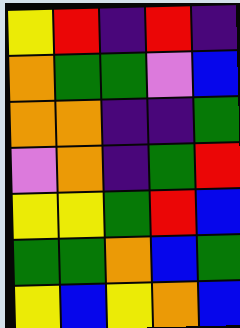[["yellow", "red", "indigo", "red", "indigo"], ["orange", "green", "green", "violet", "blue"], ["orange", "orange", "indigo", "indigo", "green"], ["violet", "orange", "indigo", "green", "red"], ["yellow", "yellow", "green", "red", "blue"], ["green", "green", "orange", "blue", "green"], ["yellow", "blue", "yellow", "orange", "blue"]]